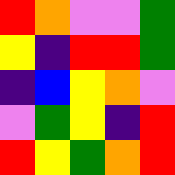[["red", "orange", "violet", "violet", "green"], ["yellow", "indigo", "red", "red", "green"], ["indigo", "blue", "yellow", "orange", "violet"], ["violet", "green", "yellow", "indigo", "red"], ["red", "yellow", "green", "orange", "red"]]